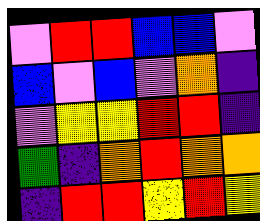[["violet", "red", "red", "blue", "blue", "violet"], ["blue", "violet", "blue", "violet", "orange", "indigo"], ["violet", "yellow", "yellow", "red", "red", "indigo"], ["green", "indigo", "orange", "red", "orange", "orange"], ["indigo", "red", "red", "yellow", "red", "yellow"]]